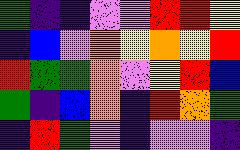[["green", "indigo", "indigo", "violet", "violet", "red", "red", "yellow"], ["indigo", "blue", "violet", "orange", "yellow", "orange", "yellow", "red"], ["red", "green", "green", "orange", "violet", "yellow", "red", "blue"], ["green", "indigo", "blue", "orange", "indigo", "red", "orange", "green"], ["indigo", "red", "green", "violet", "indigo", "violet", "violet", "indigo"]]